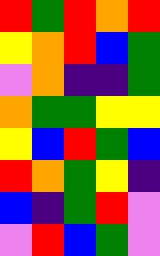[["red", "green", "red", "orange", "red"], ["yellow", "orange", "red", "blue", "green"], ["violet", "orange", "indigo", "indigo", "green"], ["orange", "green", "green", "yellow", "yellow"], ["yellow", "blue", "red", "green", "blue"], ["red", "orange", "green", "yellow", "indigo"], ["blue", "indigo", "green", "red", "violet"], ["violet", "red", "blue", "green", "violet"]]